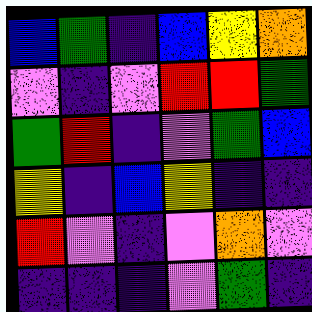[["blue", "green", "indigo", "blue", "yellow", "orange"], ["violet", "indigo", "violet", "red", "red", "green"], ["green", "red", "indigo", "violet", "green", "blue"], ["yellow", "indigo", "blue", "yellow", "indigo", "indigo"], ["red", "violet", "indigo", "violet", "orange", "violet"], ["indigo", "indigo", "indigo", "violet", "green", "indigo"]]